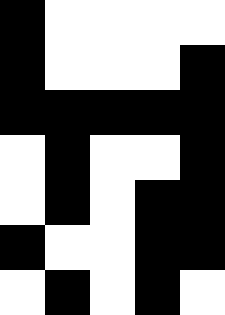[["black", "white", "white", "white", "white"], ["black", "white", "white", "white", "black"], ["black", "black", "black", "black", "black"], ["white", "black", "white", "white", "black"], ["white", "black", "white", "black", "black"], ["black", "white", "white", "black", "black"], ["white", "black", "white", "black", "white"]]